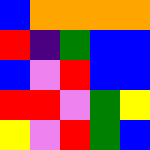[["blue", "orange", "orange", "orange", "orange"], ["red", "indigo", "green", "blue", "blue"], ["blue", "violet", "red", "blue", "blue"], ["red", "red", "violet", "green", "yellow"], ["yellow", "violet", "red", "green", "blue"]]